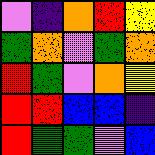[["violet", "indigo", "orange", "red", "yellow"], ["green", "orange", "violet", "green", "orange"], ["red", "green", "violet", "orange", "yellow"], ["red", "red", "blue", "blue", "indigo"], ["red", "green", "green", "violet", "blue"]]